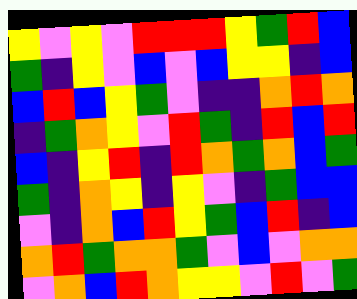[["yellow", "violet", "yellow", "violet", "red", "red", "red", "yellow", "green", "red", "blue"], ["green", "indigo", "yellow", "violet", "blue", "violet", "blue", "yellow", "yellow", "indigo", "blue"], ["blue", "red", "blue", "yellow", "green", "violet", "indigo", "indigo", "orange", "red", "orange"], ["indigo", "green", "orange", "yellow", "violet", "red", "green", "indigo", "red", "blue", "red"], ["blue", "indigo", "yellow", "red", "indigo", "red", "orange", "green", "orange", "blue", "green"], ["green", "indigo", "orange", "yellow", "indigo", "yellow", "violet", "indigo", "green", "blue", "blue"], ["violet", "indigo", "orange", "blue", "red", "yellow", "green", "blue", "red", "indigo", "blue"], ["orange", "red", "green", "orange", "orange", "green", "violet", "blue", "violet", "orange", "orange"], ["violet", "orange", "blue", "red", "orange", "yellow", "yellow", "violet", "red", "violet", "green"]]